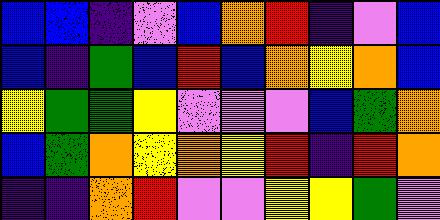[["blue", "blue", "indigo", "violet", "blue", "orange", "red", "indigo", "violet", "blue"], ["blue", "indigo", "green", "blue", "red", "blue", "orange", "yellow", "orange", "blue"], ["yellow", "green", "green", "yellow", "violet", "violet", "violet", "blue", "green", "orange"], ["blue", "green", "orange", "yellow", "orange", "yellow", "red", "indigo", "red", "orange"], ["indigo", "indigo", "orange", "red", "violet", "violet", "yellow", "yellow", "green", "violet"]]